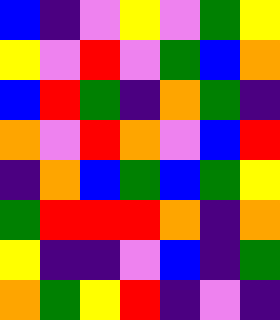[["blue", "indigo", "violet", "yellow", "violet", "green", "yellow"], ["yellow", "violet", "red", "violet", "green", "blue", "orange"], ["blue", "red", "green", "indigo", "orange", "green", "indigo"], ["orange", "violet", "red", "orange", "violet", "blue", "red"], ["indigo", "orange", "blue", "green", "blue", "green", "yellow"], ["green", "red", "red", "red", "orange", "indigo", "orange"], ["yellow", "indigo", "indigo", "violet", "blue", "indigo", "green"], ["orange", "green", "yellow", "red", "indigo", "violet", "indigo"]]